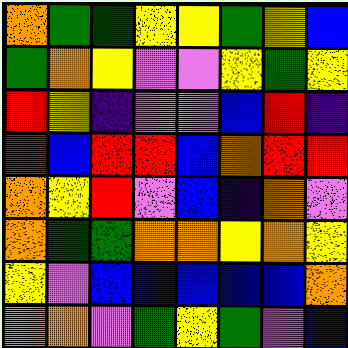[["orange", "green", "green", "yellow", "yellow", "green", "yellow", "blue"], ["green", "orange", "yellow", "violet", "violet", "yellow", "green", "yellow"], ["red", "yellow", "indigo", "violet", "violet", "blue", "red", "indigo"], ["red", "blue", "red", "red", "blue", "orange", "red", "red"], ["orange", "yellow", "red", "violet", "blue", "indigo", "orange", "violet"], ["orange", "green", "green", "orange", "orange", "yellow", "orange", "yellow"], ["yellow", "violet", "blue", "blue", "blue", "blue", "blue", "orange"], ["orange", "orange", "violet", "green", "yellow", "green", "violet", "blue"]]